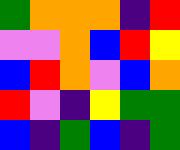[["green", "orange", "orange", "orange", "indigo", "red"], ["violet", "violet", "orange", "blue", "red", "yellow"], ["blue", "red", "orange", "violet", "blue", "orange"], ["red", "violet", "indigo", "yellow", "green", "green"], ["blue", "indigo", "green", "blue", "indigo", "green"]]